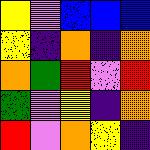[["yellow", "violet", "blue", "blue", "blue"], ["yellow", "indigo", "orange", "indigo", "orange"], ["orange", "green", "red", "violet", "red"], ["green", "violet", "yellow", "indigo", "orange"], ["red", "violet", "orange", "yellow", "indigo"]]